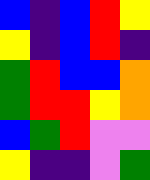[["blue", "indigo", "blue", "red", "yellow"], ["yellow", "indigo", "blue", "red", "indigo"], ["green", "red", "blue", "blue", "orange"], ["green", "red", "red", "yellow", "orange"], ["blue", "green", "red", "violet", "violet"], ["yellow", "indigo", "indigo", "violet", "green"]]